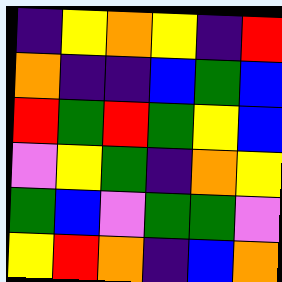[["indigo", "yellow", "orange", "yellow", "indigo", "red"], ["orange", "indigo", "indigo", "blue", "green", "blue"], ["red", "green", "red", "green", "yellow", "blue"], ["violet", "yellow", "green", "indigo", "orange", "yellow"], ["green", "blue", "violet", "green", "green", "violet"], ["yellow", "red", "orange", "indigo", "blue", "orange"]]